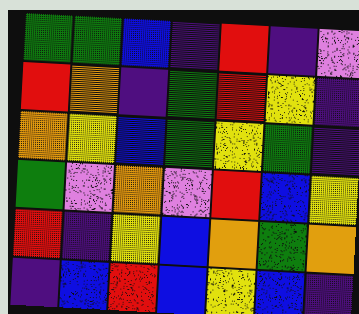[["green", "green", "blue", "indigo", "red", "indigo", "violet"], ["red", "orange", "indigo", "green", "red", "yellow", "indigo"], ["orange", "yellow", "blue", "green", "yellow", "green", "indigo"], ["green", "violet", "orange", "violet", "red", "blue", "yellow"], ["red", "indigo", "yellow", "blue", "orange", "green", "orange"], ["indigo", "blue", "red", "blue", "yellow", "blue", "indigo"]]